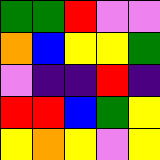[["green", "green", "red", "violet", "violet"], ["orange", "blue", "yellow", "yellow", "green"], ["violet", "indigo", "indigo", "red", "indigo"], ["red", "red", "blue", "green", "yellow"], ["yellow", "orange", "yellow", "violet", "yellow"]]